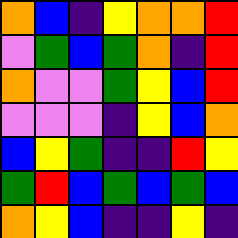[["orange", "blue", "indigo", "yellow", "orange", "orange", "red"], ["violet", "green", "blue", "green", "orange", "indigo", "red"], ["orange", "violet", "violet", "green", "yellow", "blue", "red"], ["violet", "violet", "violet", "indigo", "yellow", "blue", "orange"], ["blue", "yellow", "green", "indigo", "indigo", "red", "yellow"], ["green", "red", "blue", "green", "blue", "green", "blue"], ["orange", "yellow", "blue", "indigo", "indigo", "yellow", "indigo"]]